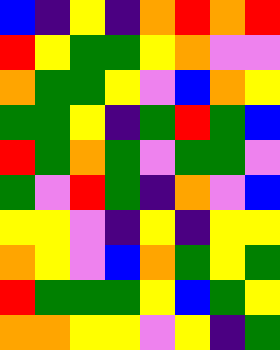[["blue", "indigo", "yellow", "indigo", "orange", "red", "orange", "red"], ["red", "yellow", "green", "green", "yellow", "orange", "violet", "violet"], ["orange", "green", "green", "yellow", "violet", "blue", "orange", "yellow"], ["green", "green", "yellow", "indigo", "green", "red", "green", "blue"], ["red", "green", "orange", "green", "violet", "green", "green", "violet"], ["green", "violet", "red", "green", "indigo", "orange", "violet", "blue"], ["yellow", "yellow", "violet", "indigo", "yellow", "indigo", "yellow", "yellow"], ["orange", "yellow", "violet", "blue", "orange", "green", "yellow", "green"], ["red", "green", "green", "green", "yellow", "blue", "green", "yellow"], ["orange", "orange", "yellow", "yellow", "violet", "yellow", "indigo", "green"]]